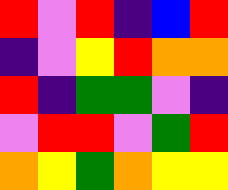[["red", "violet", "red", "indigo", "blue", "red"], ["indigo", "violet", "yellow", "red", "orange", "orange"], ["red", "indigo", "green", "green", "violet", "indigo"], ["violet", "red", "red", "violet", "green", "red"], ["orange", "yellow", "green", "orange", "yellow", "yellow"]]